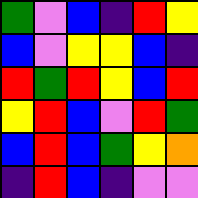[["green", "violet", "blue", "indigo", "red", "yellow"], ["blue", "violet", "yellow", "yellow", "blue", "indigo"], ["red", "green", "red", "yellow", "blue", "red"], ["yellow", "red", "blue", "violet", "red", "green"], ["blue", "red", "blue", "green", "yellow", "orange"], ["indigo", "red", "blue", "indigo", "violet", "violet"]]